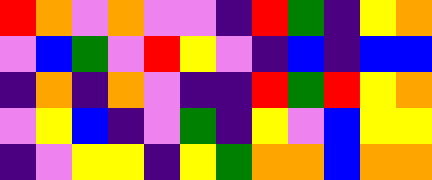[["red", "orange", "violet", "orange", "violet", "violet", "indigo", "red", "green", "indigo", "yellow", "orange"], ["violet", "blue", "green", "violet", "red", "yellow", "violet", "indigo", "blue", "indigo", "blue", "blue"], ["indigo", "orange", "indigo", "orange", "violet", "indigo", "indigo", "red", "green", "red", "yellow", "orange"], ["violet", "yellow", "blue", "indigo", "violet", "green", "indigo", "yellow", "violet", "blue", "yellow", "yellow"], ["indigo", "violet", "yellow", "yellow", "indigo", "yellow", "green", "orange", "orange", "blue", "orange", "orange"]]